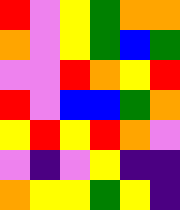[["red", "violet", "yellow", "green", "orange", "orange"], ["orange", "violet", "yellow", "green", "blue", "green"], ["violet", "violet", "red", "orange", "yellow", "red"], ["red", "violet", "blue", "blue", "green", "orange"], ["yellow", "red", "yellow", "red", "orange", "violet"], ["violet", "indigo", "violet", "yellow", "indigo", "indigo"], ["orange", "yellow", "yellow", "green", "yellow", "indigo"]]